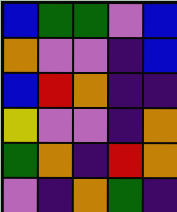[["blue", "green", "green", "violet", "blue"], ["orange", "violet", "violet", "indigo", "blue"], ["blue", "red", "orange", "indigo", "indigo"], ["yellow", "violet", "violet", "indigo", "orange"], ["green", "orange", "indigo", "red", "orange"], ["violet", "indigo", "orange", "green", "indigo"]]